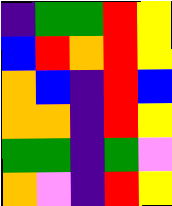[["indigo", "green", "green", "red", "yellow"], ["blue", "red", "orange", "red", "yellow"], ["orange", "blue", "indigo", "red", "blue"], ["orange", "orange", "indigo", "red", "yellow"], ["green", "green", "indigo", "green", "violet"], ["orange", "violet", "indigo", "red", "yellow"]]